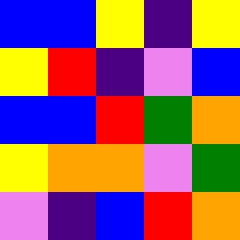[["blue", "blue", "yellow", "indigo", "yellow"], ["yellow", "red", "indigo", "violet", "blue"], ["blue", "blue", "red", "green", "orange"], ["yellow", "orange", "orange", "violet", "green"], ["violet", "indigo", "blue", "red", "orange"]]